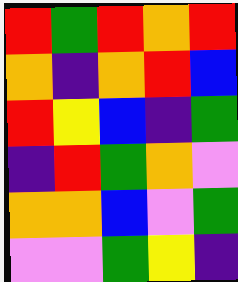[["red", "green", "red", "orange", "red"], ["orange", "indigo", "orange", "red", "blue"], ["red", "yellow", "blue", "indigo", "green"], ["indigo", "red", "green", "orange", "violet"], ["orange", "orange", "blue", "violet", "green"], ["violet", "violet", "green", "yellow", "indigo"]]